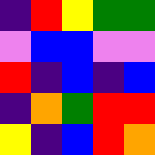[["indigo", "red", "yellow", "green", "green"], ["violet", "blue", "blue", "violet", "violet"], ["red", "indigo", "blue", "indigo", "blue"], ["indigo", "orange", "green", "red", "red"], ["yellow", "indigo", "blue", "red", "orange"]]